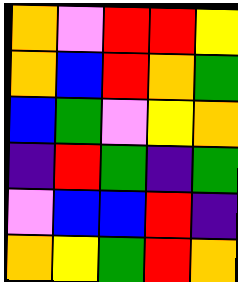[["orange", "violet", "red", "red", "yellow"], ["orange", "blue", "red", "orange", "green"], ["blue", "green", "violet", "yellow", "orange"], ["indigo", "red", "green", "indigo", "green"], ["violet", "blue", "blue", "red", "indigo"], ["orange", "yellow", "green", "red", "orange"]]